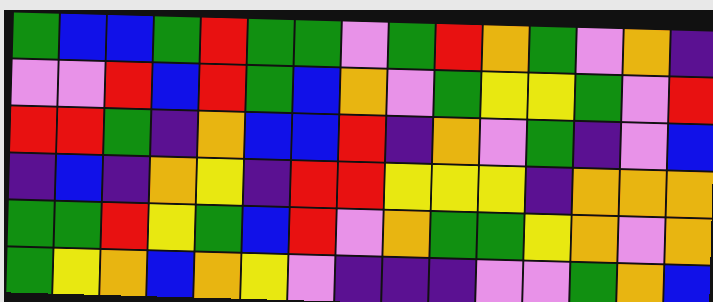[["green", "blue", "blue", "green", "red", "green", "green", "violet", "green", "red", "orange", "green", "violet", "orange", "indigo"], ["violet", "violet", "red", "blue", "red", "green", "blue", "orange", "violet", "green", "yellow", "yellow", "green", "violet", "red"], ["red", "red", "green", "indigo", "orange", "blue", "blue", "red", "indigo", "orange", "violet", "green", "indigo", "violet", "blue"], ["indigo", "blue", "indigo", "orange", "yellow", "indigo", "red", "red", "yellow", "yellow", "yellow", "indigo", "orange", "orange", "orange"], ["green", "green", "red", "yellow", "green", "blue", "red", "violet", "orange", "green", "green", "yellow", "orange", "violet", "orange"], ["green", "yellow", "orange", "blue", "orange", "yellow", "violet", "indigo", "indigo", "indigo", "violet", "violet", "green", "orange", "blue"]]